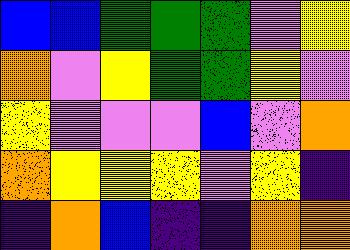[["blue", "blue", "green", "green", "green", "violet", "yellow"], ["orange", "violet", "yellow", "green", "green", "yellow", "violet"], ["yellow", "violet", "violet", "violet", "blue", "violet", "orange"], ["orange", "yellow", "yellow", "yellow", "violet", "yellow", "indigo"], ["indigo", "orange", "blue", "indigo", "indigo", "orange", "orange"]]